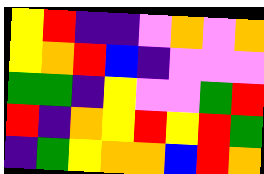[["yellow", "red", "indigo", "indigo", "violet", "orange", "violet", "orange"], ["yellow", "orange", "red", "blue", "indigo", "violet", "violet", "violet"], ["green", "green", "indigo", "yellow", "violet", "violet", "green", "red"], ["red", "indigo", "orange", "yellow", "red", "yellow", "red", "green"], ["indigo", "green", "yellow", "orange", "orange", "blue", "red", "orange"]]